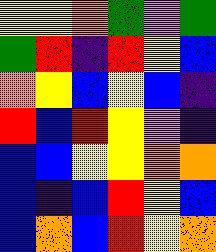[["yellow", "yellow", "orange", "green", "violet", "green"], ["green", "red", "indigo", "red", "yellow", "blue"], ["orange", "yellow", "blue", "yellow", "blue", "indigo"], ["red", "blue", "red", "yellow", "violet", "indigo"], ["blue", "blue", "yellow", "yellow", "orange", "orange"], ["blue", "indigo", "blue", "red", "yellow", "blue"], ["blue", "orange", "blue", "red", "yellow", "orange"]]